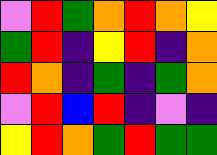[["violet", "red", "green", "orange", "red", "orange", "yellow"], ["green", "red", "indigo", "yellow", "red", "indigo", "orange"], ["red", "orange", "indigo", "green", "indigo", "green", "orange"], ["violet", "red", "blue", "red", "indigo", "violet", "indigo"], ["yellow", "red", "orange", "green", "red", "green", "green"]]